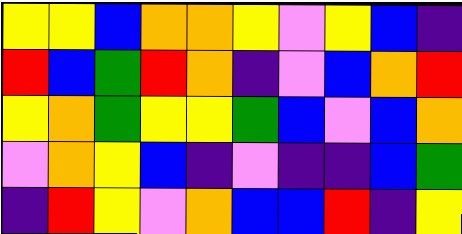[["yellow", "yellow", "blue", "orange", "orange", "yellow", "violet", "yellow", "blue", "indigo"], ["red", "blue", "green", "red", "orange", "indigo", "violet", "blue", "orange", "red"], ["yellow", "orange", "green", "yellow", "yellow", "green", "blue", "violet", "blue", "orange"], ["violet", "orange", "yellow", "blue", "indigo", "violet", "indigo", "indigo", "blue", "green"], ["indigo", "red", "yellow", "violet", "orange", "blue", "blue", "red", "indigo", "yellow"]]